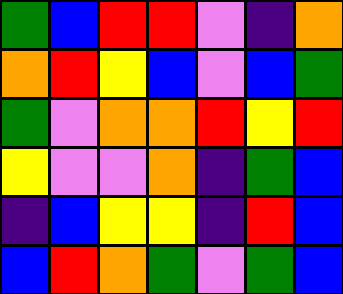[["green", "blue", "red", "red", "violet", "indigo", "orange"], ["orange", "red", "yellow", "blue", "violet", "blue", "green"], ["green", "violet", "orange", "orange", "red", "yellow", "red"], ["yellow", "violet", "violet", "orange", "indigo", "green", "blue"], ["indigo", "blue", "yellow", "yellow", "indigo", "red", "blue"], ["blue", "red", "orange", "green", "violet", "green", "blue"]]